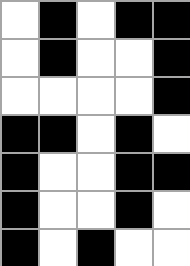[["white", "black", "white", "black", "black"], ["white", "black", "white", "white", "black"], ["white", "white", "white", "white", "black"], ["black", "black", "white", "black", "white"], ["black", "white", "white", "black", "black"], ["black", "white", "white", "black", "white"], ["black", "white", "black", "white", "white"]]